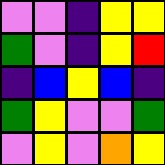[["violet", "violet", "indigo", "yellow", "yellow"], ["green", "violet", "indigo", "yellow", "red"], ["indigo", "blue", "yellow", "blue", "indigo"], ["green", "yellow", "violet", "violet", "green"], ["violet", "yellow", "violet", "orange", "yellow"]]